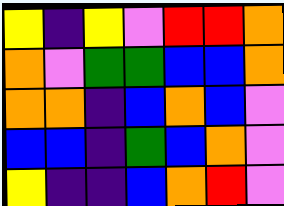[["yellow", "indigo", "yellow", "violet", "red", "red", "orange"], ["orange", "violet", "green", "green", "blue", "blue", "orange"], ["orange", "orange", "indigo", "blue", "orange", "blue", "violet"], ["blue", "blue", "indigo", "green", "blue", "orange", "violet"], ["yellow", "indigo", "indigo", "blue", "orange", "red", "violet"]]